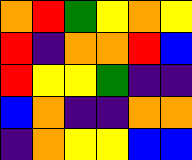[["orange", "red", "green", "yellow", "orange", "yellow"], ["red", "indigo", "orange", "orange", "red", "blue"], ["red", "yellow", "yellow", "green", "indigo", "indigo"], ["blue", "orange", "indigo", "indigo", "orange", "orange"], ["indigo", "orange", "yellow", "yellow", "blue", "blue"]]